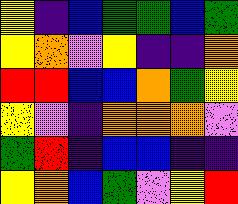[["yellow", "indigo", "blue", "green", "green", "blue", "green"], ["yellow", "orange", "violet", "yellow", "indigo", "indigo", "orange"], ["red", "red", "blue", "blue", "orange", "green", "yellow"], ["yellow", "violet", "indigo", "orange", "orange", "orange", "violet"], ["green", "red", "indigo", "blue", "blue", "indigo", "indigo"], ["yellow", "orange", "blue", "green", "violet", "yellow", "red"]]